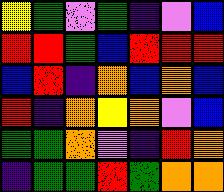[["yellow", "green", "violet", "green", "indigo", "violet", "blue"], ["red", "red", "green", "blue", "red", "red", "red"], ["blue", "red", "indigo", "orange", "blue", "orange", "blue"], ["red", "indigo", "orange", "yellow", "orange", "violet", "blue"], ["green", "green", "orange", "violet", "indigo", "red", "orange"], ["indigo", "green", "green", "red", "green", "orange", "orange"]]